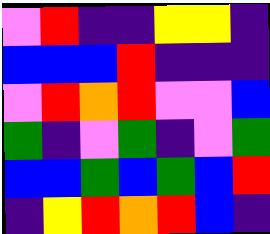[["violet", "red", "indigo", "indigo", "yellow", "yellow", "indigo"], ["blue", "blue", "blue", "red", "indigo", "indigo", "indigo"], ["violet", "red", "orange", "red", "violet", "violet", "blue"], ["green", "indigo", "violet", "green", "indigo", "violet", "green"], ["blue", "blue", "green", "blue", "green", "blue", "red"], ["indigo", "yellow", "red", "orange", "red", "blue", "indigo"]]